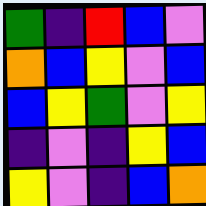[["green", "indigo", "red", "blue", "violet"], ["orange", "blue", "yellow", "violet", "blue"], ["blue", "yellow", "green", "violet", "yellow"], ["indigo", "violet", "indigo", "yellow", "blue"], ["yellow", "violet", "indigo", "blue", "orange"]]